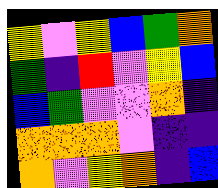[["yellow", "violet", "yellow", "blue", "green", "orange"], ["green", "indigo", "red", "violet", "yellow", "blue"], ["blue", "green", "violet", "violet", "orange", "indigo"], ["orange", "orange", "orange", "violet", "indigo", "indigo"], ["orange", "violet", "yellow", "orange", "indigo", "blue"]]